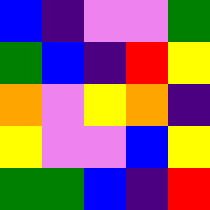[["blue", "indigo", "violet", "violet", "green"], ["green", "blue", "indigo", "red", "yellow"], ["orange", "violet", "yellow", "orange", "indigo"], ["yellow", "violet", "violet", "blue", "yellow"], ["green", "green", "blue", "indigo", "red"]]